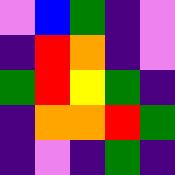[["violet", "blue", "green", "indigo", "violet"], ["indigo", "red", "orange", "indigo", "violet"], ["green", "red", "yellow", "green", "indigo"], ["indigo", "orange", "orange", "red", "green"], ["indigo", "violet", "indigo", "green", "indigo"]]